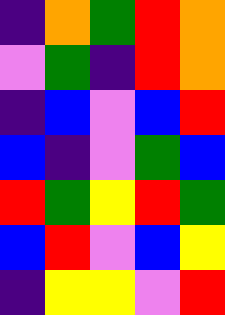[["indigo", "orange", "green", "red", "orange"], ["violet", "green", "indigo", "red", "orange"], ["indigo", "blue", "violet", "blue", "red"], ["blue", "indigo", "violet", "green", "blue"], ["red", "green", "yellow", "red", "green"], ["blue", "red", "violet", "blue", "yellow"], ["indigo", "yellow", "yellow", "violet", "red"]]